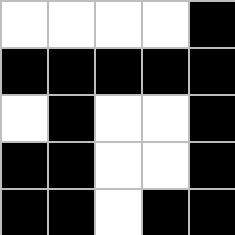[["white", "white", "white", "white", "black"], ["black", "black", "black", "black", "black"], ["white", "black", "white", "white", "black"], ["black", "black", "white", "white", "black"], ["black", "black", "white", "black", "black"]]